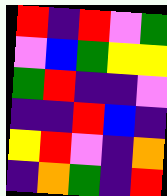[["red", "indigo", "red", "violet", "green"], ["violet", "blue", "green", "yellow", "yellow"], ["green", "red", "indigo", "indigo", "violet"], ["indigo", "indigo", "red", "blue", "indigo"], ["yellow", "red", "violet", "indigo", "orange"], ["indigo", "orange", "green", "indigo", "red"]]